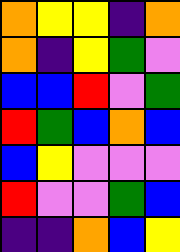[["orange", "yellow", "yellow", "indigo", "orange"], ["orange", "indigo", "yellow", "green", "violet"], ["blue", "blue", "red", "violet", "green"], ["red", "green", "blue", "orange", "blue"], ["blue", "yellow", "violet", "violet", "violet"], ["red", "violet", "violet", "green", "blue"], ["indigo", "indigo", "orange", "blue", "yellow"]]